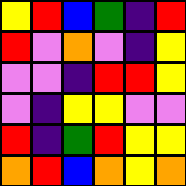[["yellow", "red", "blue", "green", "indigo", "red"], ["red", "violet", "orange", "violet", "indigo", "yellow"], ["violet", "violet", "indigo", "red", "red", "yellow"], ["violet", "indigo", "yellow", "yellow", "violet", "violet"], ["red", "indigo", "green", "red", "yellow", "yellow"], ["orange", "red", "blue", "orange", "yellow", "orange"]]